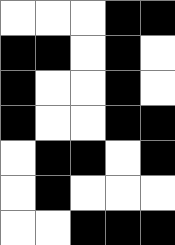[["white", "white", "white", "black", "black"], ["black", "black", "white", "black", "white"], ["black", "white", "white", "black", "white"], ["black", "white", "white", "black", "black"], ["white", "black", "black", "white", "black"], ["white", "black", "white", "white", "white"], ["white", "white", "black", "black", "black"]]